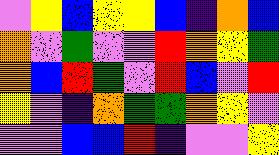[["violet", "yellow", "blue", "yellow", "yellow", "blue", "indigo", "orange", "blue"], ["orange", "violet", "green", "violet", "violet", "red", "orange", "yellow", "green"], ["orange", "blue", "red", "green", "violet", "red", "blue", "violet", "red"], ["yellow", "violet", "indigo", "orange", "green", "green", "orange", "yellow", "violet"], ["violet", "violet", "blue", "blue", "red", "indigo", "violet", "violet", "yellow"]]